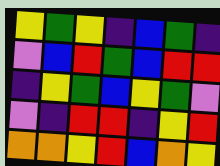[["yellow", "green", "yellow", "indigo", "blue", "green", "indigo"], ["violet", "blue", "red", "green", "blue", "red", "red"], ["indigo", "yellow", "green", "blue", "yellow", "green", "violet"], ["violet", "indigo", "red", "red", "indigo", "yellow", "red"], ["orange", "orange", "yellow", "red", "blue", "orange", "yellow"]]